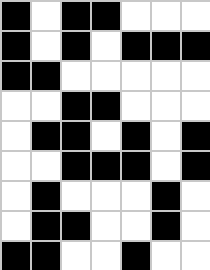[["black", "white", "black", "black", "white", "white", "white"], ["black", "white", "black", "white", "black", "black", "black"], ["black", "black", "white", "white", "white", "white", "white"], ["white", "white", "black", "black", "white", "white", "white"], ["white", "black", "black", "white", "black", "white", "black"], ["white", "white", "black", "black", "black", "white", "black"], ["white", "black", "white", "white", "white", "black", "white"], ["white", "black", "black", "white", "white", "black", "white"], ["black", "black", "white", "white", "black", "white", "white"]]